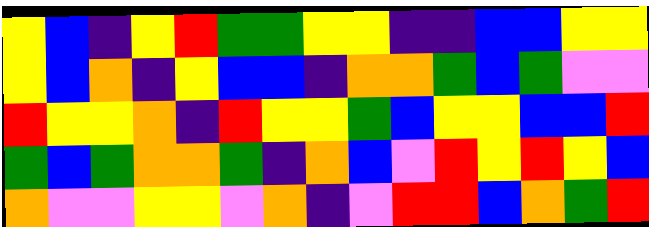[["yellow", "blue", "indigo", "yellow", "red", "green", "green", "yellow", "yellow", "indigo", "indigo", "blue", "blue", "yellow", "yellow"], ["yellow", "blue", "orange", "indigo", "yellow", "blue", "blue", "indigo", "orange", "orange", "green", "blue", "green", "violet", "violet"], ["red", "yellow", "yellow", "orange", "indigo", "red", "yellow", "yellow", "green", "blue", "yellow", "yellow", "blue", "blue", "red"], ["green", "blue", "green", "orange", "orange", "green", "indigo", "orange", "blue", "violet", "red", "yellow", "red", "yellow", "blue"], ["orange", "violet", "violet", "yellow", "yellow", "violet", "orange", "indigo", "violet", "red", "red", "blue", "orange", "green", "red"]]